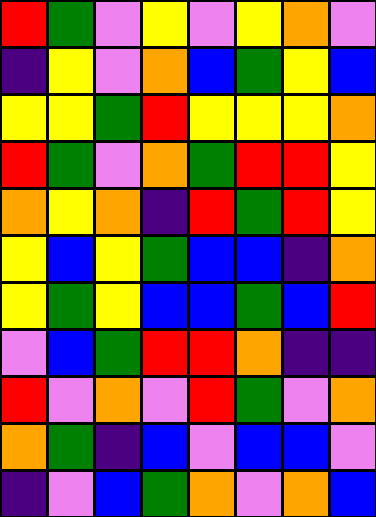[["red", "green", "violet", "yellow", "violet", "yellow", "orange", "violet"], ["indigo", "yellow", "violet", "orange", "blue", "green", "yellow", "blue"], ["yellow", "yellow", "green", "red", "yellow", "yellow", "yellow", "orange"], ["red", "green", "violet", "orange", "green", "red", "red", "yellow"], ["orange", "yellow", "orange", "indigo", "red", "green", "red", "yellow"], ["yellow", "blue", "yellow", "green", "blue", "blue", "indigo", "orange"], ["yellow", "green", "yellow", "blue", "blue", "green", "blue", "red"], ["violet", "blue", "green", "red", "red", "orange", "indigo", "indigo"], ["red", "violet", "orange", "violet", "red", "green", "violet", "orange"], ["orange", "green", "indigo", "blue", "violet", "blue", "blue", "violet"], ["indigo", "violet", "blue", "green", "orange", "violet", "orange", "blue"]]